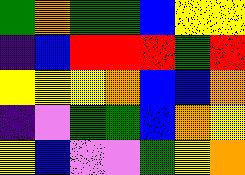[["green", "orange", "green", "green", "blue", "yellow", "yellow"], ["indigo", "blue", "red", "red", "red", "green", "red"], ["yellow", "yellow", "yellow", "orange", "blue", "blue", "orange"], ["indigo", "violet", "green", "green", "blue", "orange", "yellow"], ["yellow", "blue", "violet", "violet", "green", "yellow", "orange"]]